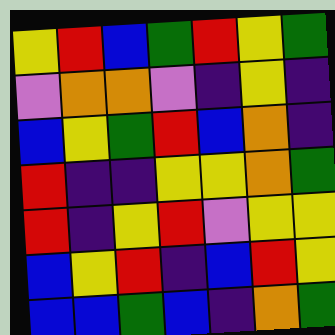[["yellow", "red", "blue", "green", "red", "yellow", "green"], ["violet", "orange", "orange", "violet", "indigo", "yellow", "indigo"], ["blue", "yellow", "green", "red", "blue", "orange", "indigo"], ["red", "indigo", "indigo", "yellow", "yellow", "orange", "green"], ["red", "indigo", "yellow", "red", "violet", "yellow", "yellow"], ["blue", "yellow", "red", "indigo", "blue", "red", "yellow"], ["blue", "blue", "green", "blue", "indigo", "orange", "green"]]